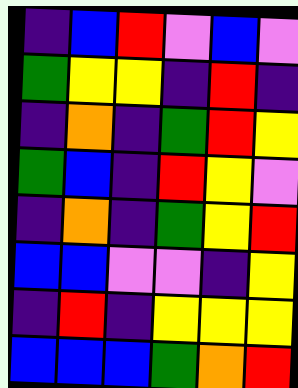[["indigo", "blue", "red", "violet", "blue", "violet"], ["green", "yellow", "yellow", "indigo", "red", "indigo"], ["indigo", "orange", "indigo", "green", "red", "yellow"], ["green", "blue", "indigo", "red", "yellow", "violet"], ["indigo", "orange", "indigo", "green", "yellow", "red"], ["blue", "blue", "violet", "violet", "indigo", "yellow"], ["indigo", "red", "indigo", "yellow", "yellow", "yellow"], ["blue", "blue", "blue", "green", "orange", "red"]]